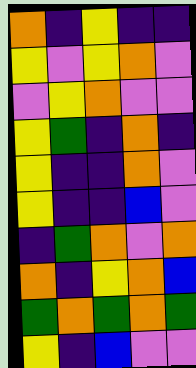[["orange", "indigo", "yellow", "indigo", "indigo"], ["yellow", "violet", "yellow", "orange", "violet"], ["violet", "yellow", "orange", "violet", "violet"], ["yellow", "green", "indigo", "orange", "indigo"], ["yellow", "indigo", "indigo", "orange", "violet"], ["yellow", "indigo", "indigo", "blue", "violet"], ["indigo", "green", "orange", "violet", "orange"], ["orange", "indigo", "yellow", "orange", "blue"], ["green", "orange", "green", "orange", "green"], ["yellow", "indigo", "blue", "violet", "violet"]]